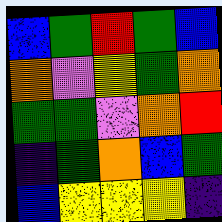[["blue", "green", "red", "green", "blue"], ["orange", "violet", "yellow", "green", "orange"], ["green", "green", "violet", "orange", "red"], ["indigo", "green", "orange", "blue", "green"], ["blue", "yellow", "yellow", "yellow", "indigo"]]